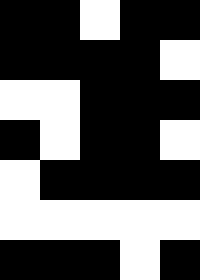[["black", "black", "white", "black", "black"], ["black", "black", "black", "black", "white"], ["white", "white", "black", "black", "black"], ["black", "white", "black", "black", "white"], ["white", "black", "black", "black", "black"], ["white", "white", "white", "white", "white"], ["black", "black", "black", "white", "black"]]